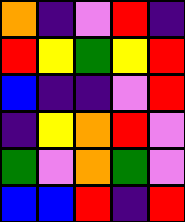[["orange", "indigo", "violet", "red", "indigo"], ["red", "yellow", "green", "yellow", "red"], ["blue", "indigo", "indigo", "violet", "red"], ["indigo", "yellow", "orange", "red", "violet"], ["green", "violet", "orange", "green", "violet"], ["blue", "blue", "red", "indigo", "red"]]